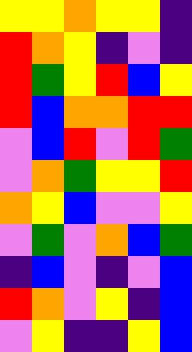[["yellow", "yellow", "orange", "yellow", "yellow", "indigo"], ["red", "orange", "yellow", "indigo", "violet", "indigo"], ["red", "green", "yellow", "red", "blue", "yellow"], ["red", "blue", "orange", "orange", "red", "red"], ["violet", "blue", "red", "violet", "red", "green"], ["violet", "orange", "green", "yellow", "yellow", "red"], ["orange", "yellow", "blue", "violet", "violet", "yellow"], ["violet", "green", "violet", "orange", "blue", "green"], ["indigo", "blue", "violet", "indigo", "violet", "blue"], ["red", "orange", "violet", "yellow", "indigo", "blue"], ["violet", "yellow", "indigo", "indigo", "yellow", "blue"]]